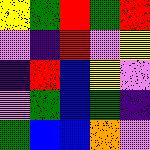[["yellow", "green", "red", "green", "red"], ["violet", "indigo", "red", "violet", "yellow"], ["indigo", "red", "blue", "yellow", "violet"], ["violet", "green", "blue", "green", "indigo"], ["green", "blue", "blue", "orange", "violet"]]